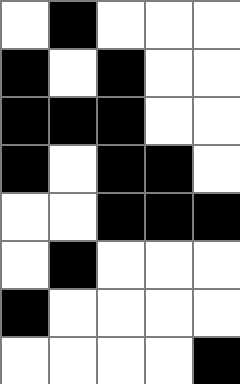[["white", "black", "white", "white", "white"], ["black", "white", "black", "white", "white"], ["black", "black", "black", "white", "white"], ["black", "white", "black", "black", "white"], ["white", "white", "black", "black", "black"], ["white", "black", "white", "white", "white"], ["black", "white", "white", "white", "white"], ["white", "white", "white", "white", "black"]]